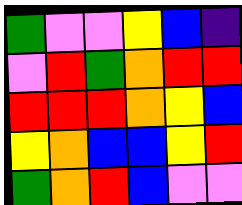[["green", "violet", "violet", "yellow", "blue", "indigo"], ["violet", "red", "green", "orange", "red", "red"], ["red", "red", "red", "orange", "yellow", "blue"], ["yellow", "orange", "blue", "blue", "yellow", "red"], ["green", "orange", "red", "blue", "violet", "violet"]]